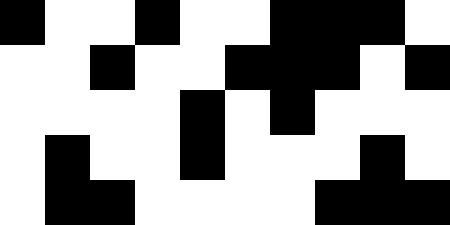[["black", "white", "white", "black", "white", "white", "black", "black", "black", "white"], ["white", "white", "black", "white", "white", "black", "black", "black", "white", "black"], ["white", "white", "white", "white", "black", "white", "black", "white", "white", "white"], ["white", "black", "white", "white", "black", "white", "white", "white", "black", "white"], ["white", "black", "black", "white", "white", "white", "white", "black", "black", "black"]]